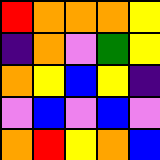[["red", "orange", "orange", "orange", "yellow"], ["indigo", "orange", "violet", "green", "yellow"], ["orange", "yellow", "blue", "yellow", "indigo"], ["violet", "blue", "violet", "blue", "violet"], ["orange", "red", "yellow", "orange", "blue"]]